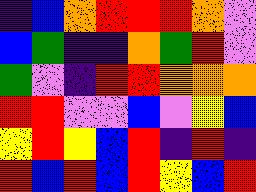[["indigo", "blue", "orange", "red", "red", "red", "orange", "violet"], ["blue", "green", "indigo", "indigo", "orange", "green", "red", "violet"], ["green", "violet", "indigo", "red", "red", "orange", "orange", "orange"], ["red", "red", "violet", "violet", "blue", "violet", "yellow", "blue"], ["yellow", "red", "yellow", "blue", "red", "indigo", "red", "indigo"], ["red", "blue", "red", "blue", "red", "yellow", "blue", "red"]]